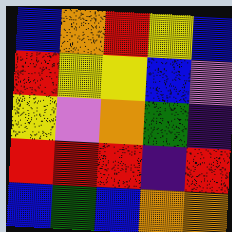[["blue", "orange", "red", "yellow", "blue"], ["red", "yellow", "yellow", "blue", "violet"], ["yellow", "violet", "orange", "green", "indigo"], ["red", "red", "red", "indigo", "red"], ["blue", "green", "blue", "orange", "orange"]]